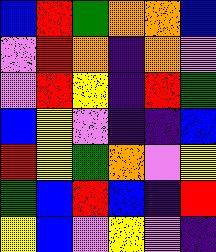[["blue", "red", "green", "orange", "orange", "blue"], ["violet", "red", "orange", "indigo", "orange", "violet"], ["violet", "red", "yellow", "indigo", "red", "green"], ["blue", "yellow", "violet", "indigo", "indigo", "blue"], ["red", "yellow", "green", "orange", "violet", "yellow"], ["green", "blue", "red", "blue", "indigo", "red"], ["yellow", "blue", "violet", "yellow", "violet", "indigo"]]